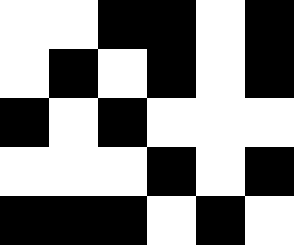[["white", "white", "black", "black", "white", "black"], ["white", "black", "white", "black", "white", "black"], ["black", "white", "black", "white", "white", "white"], ["white", "white", "white", "black", "white", "black"], ["black", "black", "black", "white", "black", "white"]]